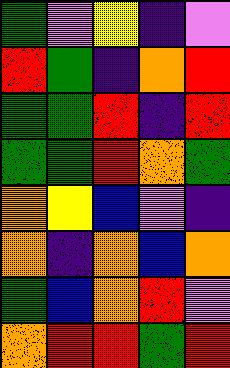[["green", "violet", "yellow", "indigo", "violet"], ["red", "green", "indigo", "orange", "red"], ["green", "green", "red", "indigo", "red"], ["green", "green", "red", "orange", "green"], ["orange", "yellow", "blue", "violet", "indigo"], ["orange", "indigo", "orange", "blue", "orange"], ["green", "blue", "orange", "red", "violet"], ["orange", "red", "red", "green", "red"]]